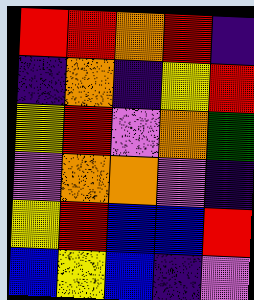[["red", "red", "orange", "red", "indigo"], ["indigo", "orange", "indigo", "yellow", "red"], ["yellow", "red", "violet", "orange", "green"], ["violet", "orange", "orange", "violet", "indigo"], ["yellow", "red", "blue", "blue", "red"], ["blue", "yellow", "blue", "indigo", "violet"]]